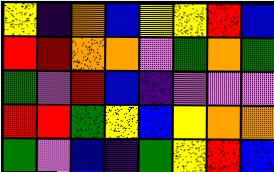[["yellow", "indigo", "orange", "blue", "yellow", "yellow", "red", "blue"], ["red", "red", "orange", "orange", "violet", "green", "orange", "green"], ["green", "violet", "red", "blue", "indigo", "violet", "violet", "violet"], ["red", "red", "green", "yellow", "blue", "yellow", "orange", "orange"], ["green", "violet", "blue", "indigo", "green", "yellow", "red", "blue"]]